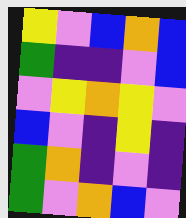[["yellow", "violet", "blue", "orange", "blue"], ["green", "indigo", "indigo", "violet", "blue"], ["violet", "yellow", "orange", "yellow", "violet"], ["blue", "violet", "indigo", "yellow", "indigo"], ["green", "orange", "indigo", "violet", "indigo"], ["green", "violet", "orange", "blue", "violet"]]